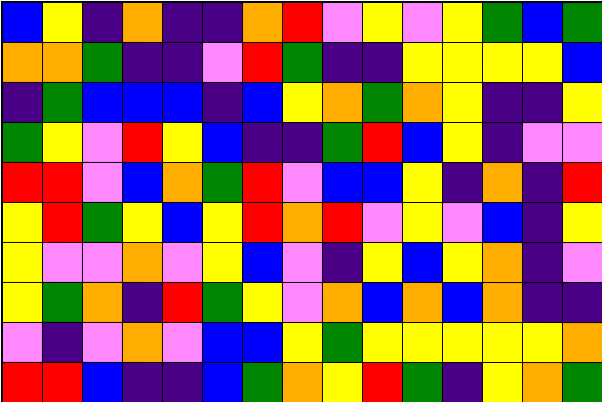[["blue", "yellow", "indigo", "orange", "indigo", "indigo", "orange", "red", "violet", "yellow", "violet", "yellow", "green", "blue", "green"], ["orange", "orange", "green", "indigo", "indigo", "violet", "red", "green", "indigo", "indigo", "yellow", "yellow", "yellow", "yellow", "blue"], ["indigo", "green", "blue", "blue", "blue", "indigo", "blue", "yellow", "orange", "green", "orange", "yellow", "indigo", "indigo", "yellow"], ["green", "yellow", "violet", "red", "yellow", "blue", "indigo", "indigo", "green", "red", "blue", "yellow", "indigo", "violet", "violet"], ["red", "red", "violet", "blue", "orange", "green", "red", "violet", "blue", "blue", "yellow", "indigo", "orange", "indigo", "red"], ["yellow", "red", "green", "yellow", "blue", "yellow", "red", "orange", "red", "violet", "yellow", "violet", "blue", "indigo", "yellow"], ["yellow", "violet", "violet", "orange", "violet", "yellow", "blue", "violet", "indigo", "yellow", "blue", "yellow", "orange", "indigo", "violet"], ["yellow", "green", "orange", "indigo", "red", "green", "yellow", "violet", "orange", "blue", "orange", "blue", "orange", "indigo", "indigo"], ["violet", "indigo", "violet", "orange", "violet", "blue", "blue", "yellow", "green", "yellow", "yellow", "yellow", "yellow", "yellow", "orange"], ["red", "red", "blue", "indigo", "indigo", "blue", "green", "orange", "yellow", "red", "green", "indigo", "yellow", "orange", "green"]]